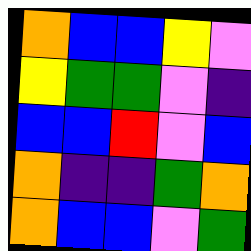[["orange", "blue", "blue", "yellow", "violet"], ["yellow", "green", "green", "violet", "indigo"], ["blue", "blue", "red", "violet", "blue"], ["orange", "indigo", "indigo", "green", "orange"], ["orange", "blue", "blue", "violet", "green"]]